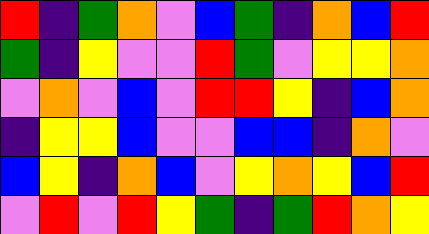[["red", "indigo", "green", "orange", "violet", "blue", "green", "indigo", "orange", "blue", "red"], ["green", "indigo", "yellow", "violet", "violet", "red", "green", "violet", "yellow", "yellow", "orange"], ["violet", "orange", "violet", "blue", "violet", "red", "red", "yellow", "indigo", "blue", "orange"], ["indigo", "yellow", "yellow", "blue", "violet", "violet", "blue", "blue", "indigo", "orange", "violet"], ["blue", "yellow", "indigo", "orange", "blue", "violet", "yellow", "orange", "yellow", "blue", "red"], ["violet", "red", "violet", "red", "yellow", "green", "indigo", "green", "red", "orange", "yellow"]]